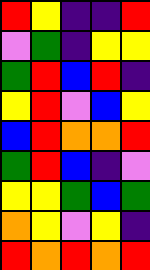[["red", "yellow", "indigo", "indigo", "red"], ["violet", "green", "indigo", "yellow", "yellow"], ["green", "red", "blue", "red", "indigo"], ["yellow", "red", "violet", "blue", "yellow"], ["blue", "red", "orange", "orange", "red"], ["green", "red", "blue", "indigo", "violet"], ["yellow", "yellow", "green", "blue", "green"], ["orange", "yellow", "violet", "yellow", "indigo"], ["red", "orange", "red", "orange", "red"]]